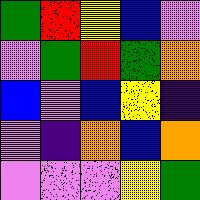[["green", "red", "yellow", "blue", "violet"], ["violet", "green", "red", "green", "orange"], ["blue", "violet", "blue", "yellow", "indigo"], ["violet", "indigo", "orange", "blue", "orange"], ["violet", "violet", "violet", "yellow", "green"]]